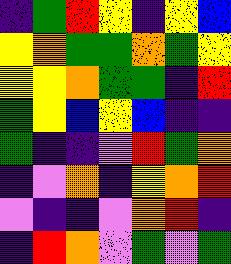[["indigo", "green", "red", "yellow", "indigo", "yellow", "blue"], ["yellow", "orange", "green", "green", "orange", "green", "yellow"], ["yellow", "yellow", "orange", "green", "green", "indigo", "red"], ["green", "yellow", "blue", "yellow", "blue", "indigo", "indigo"], ["green", "indigo", "indigo", "violet", "red", "green", "orange"], ["indigo", "violet", "orange", "indigo", "yellow", "orange", "red"], ["violet", "indigo", "indigo", "violet", "orange", "red", "indigo"], ["indigo", "red", "orange", "violet", "green", "violet", "green"]]